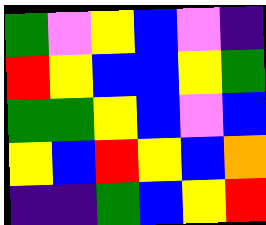[["green", "violet", "yellow", "blue", "violet", "indigo"], ["red", "yellow", "blue", "blue", "yellow", "green"], ["green", "green", "yellow", "blue", "violet", "blue"], ["yellow", "blue", "red", "yellow", "blue", "orange"], ["indigo", "indigo", "green", "blue", "yellow", "red"]]